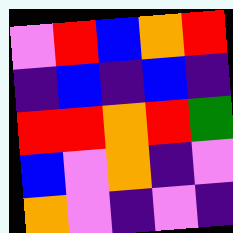[["violet", "red", "blue", "orange", "red"], ["indigo", "blue", "indigo", "blue", "indigo"], ["red", "red", "orange", "red", "green"], ["blue", "violet", "orange", "indigo", "violet"], ["orange", "violet", "indigo", "violet", "indigo"]]